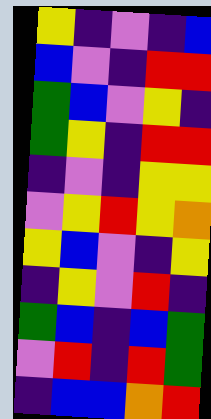[["yellow", "indigo", "violet", "indigo", "blue"], ["blue", "violet", "indigo", "red", "red"], ["green", "blue", "violet", "yellow", "indigo"], ["green", "yellow", "indigo", "red", "red"], ["indigo", "violet", "indigo", "yellow", "yellow"], ["violet", "yellow", "red", "yellow", "orange"], ["yellow", "blue", "violet", "indigo", "yellow"], ["indigo", "yellow", "violet", "red", "indigo"], ["green", "blue", "indigo", "blue", "green"], ["violet", "red", "indigo", "red", "green"], ["indigo", "blue", "blue", "orange", "red"]]